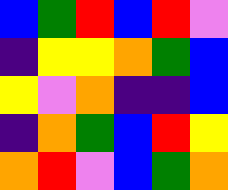[["blue", "green", "red", "blue", "red", "violet"], ["indigo", "yellow", "yellow", "orange", "green", "blue"], ["yellow", "violet", "orange", "indigo", "indigo", "blue"], ["indigo", "orange", "green", "blue", "red", "yellow"], ["orange", "red", "violet", "blue", "green", "orange"]]